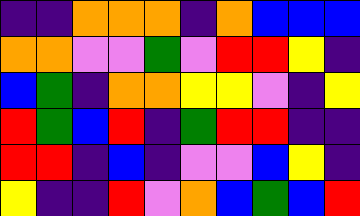[["indigo", "indigo", "orange", "orange", "orange", "indigo", "orange", "blue", "blue", "blue"], ["orange", "orange", "violet", "violet", "green", "violet", "red", "red", "yellow", "indigo"], ["blue", "green", "indigo", "orange", "orange", "yellow", "yellow", "violet", "indigo", "yellow"], ["red", "green", "blue", "red", "indigo", "green", "red", "red", "indigo", "indigo"], ["red", "red", "indigo", "blue", "indigo", "violet", "violet", "blue", "yellow", "indigo"], ["yellow", "indigo", "indigo", "red", "violet", "orange", "blue", "green", "blue", "red"]]